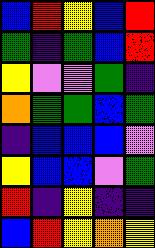[["blue", "red", "yellow", "blue", "red"], ["green", "indigo", "green", "blue", "red"], ["yellow", "violet", "violet", "green", "indigo"], ["orange", "green", "green", "blue", "green"], ["indigo", "blue", "blue", "blue", "violet"], ["yellow", "blue", "blue", "violet", "green"], ["red", "indigo", "yellow", "indigo", "indigo"], ["blue", "red", "yellow", "orange", "yellow"]]